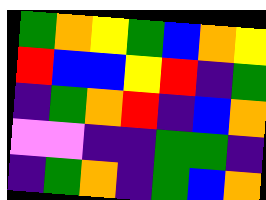[["green", "orange", "yellow", "green", "blue", "orange", "yellow"], ["red", "blue", "blue", "yellow", "red", "indigo", "green"], ["indigo", "green", "orange", "red", "indigo", "blue", "orange"], ["violet", "violet", "indigo", "indigo", "green", "green", "indigo"], ["indigo", "green", "orange", "indigo", "green", "blue", "orange"]]